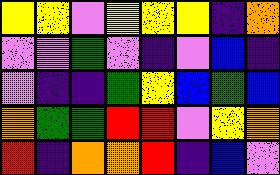[["yellow", "yellow", "violet", "yellow", "yellow", "yellow", "indigo", "orange"], ["violet", "violet", "green", "violet", "indigo", "violet", "blue", "indigo"], ["violet", "indigo", "indigo", "green", "yellow", "blue", "green", "blue"], ["orange", "green", "green", "red", "red", "violet", "yellow", "orange"], ["red", "indigo", "orange", "orange", "red", "indigo", "blue", "violet"]]